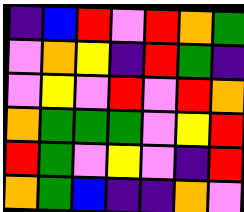[["indigo", "blue", "red", "violet", "red", "orange", "green"], ["violet", "orange", "yellow", "indigo", "red", "green", "indigo"], ["violet", "yellow", "violet", "red", "violet", "red", "orange"], ["orange", "green", "green", "green", "violet", "yellow", "red"], ["red", "green", "violet", "yellow", "violet", "indigo", "red"], ["orange", "green", "blue", "indigo", "indigo", "orange", "violet"]]